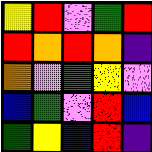[["yellow", "red", "violet", "green", "red"], ["red", "orange", "red", "orange", "indigo"], ["orange", "violet", "green", "yellow", "violet"], ["blue", "green", "violet", "red", "blue"], ["green", "yellow", "blue", "red", "indigo"]]